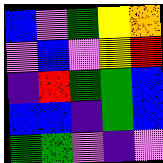[["blue", "violet", "green", "yellow", "orange"], ["violet", "blue", "violet", "yellow", "red"], ["indigo", "red", "green", "green", "blue"], ["blue", "blue", "indigo", "green", "blue"], ["green", "green", "violet", "indigo", "violet"]]